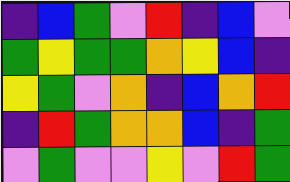[["indigo", "blue", "green", "violet", "red", "indigo", "blue", "violet"], ["green", "yellow", "green", "green", "orange", "yellow", "blue", "indigo"], ["yellow", "green", "violet", "orange", "indigo", "blue", "orange", "red"], ["indigo", "red", "green", "orange", "orange", "blue", "indigo", "green"], ["violet", "green", "violet", "violet", "yellow", "violet", "red", "green"]]